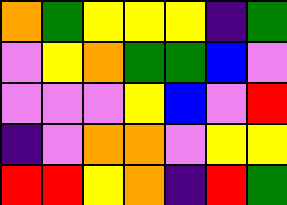[["orange", "green", "yellow", "yellow", "yellow", "indigo", "green"], ["violet", "yellow", "orange", "green", "green", "blue", "violet"], ["violet", "violet", "violet", "yellow", "blue", "violet", "red"], ["indigo", "violet", "orange", "orange", "violet", "yellow", "yellow"], ["red", "red", "yellow", "orange", "indigo", "red", "green"]]